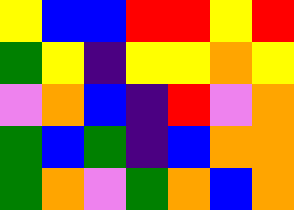[["yellow", "blue", "blue", "red", "red", "yellow", "red"], ["green", "yellow", "indigo", "yellow", "yellow", "orange", "yellow"], ["violet", "orange", "blue", "indigo", "red", "violet", "orange"], ["green", "blue", "green", "indigo", "blue", "orange", "orange"], ["green", "orange", "violet", "green", "orange", "blue", "orange"]]